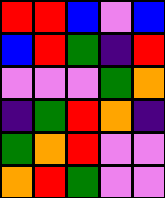[["red", "red", "blue", "violet", "blue"], ["blue", "red", "green", "indigo", "red"], ["violet", "violet", "violet", "green", "orange"], ["indigo", "green", "red", "orange", "indigo"], ["green", "orange", "red", "violet", "violet"], ["orange", "red", "green", "violet", "violet"]]